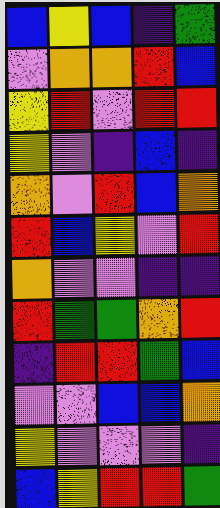[["blue", "yellow", "blue", "indigo", "green"], ["violet", "orange", "orange", "red", "blue"], ["yellow", "red", "violet", "red", "red"], ["yellow", "violet", "indigo", "blue", "indigo"], ["orange", "violet", "red", "blue", "orange"], ["red", "blue", "yellow", "violet", "red"], ["orange", "violet", "violet", "indigo", "indigo"], ["red", "green", "green", "orange", "red"], ["indigo", "red", "red", "green", "blue"], ["violet", "violet", "blue", "blue", "orange"], ["yellow", "violet", "violet", "violet", "indigo"], ["blue", "yellow", "red", "red", "green"]]